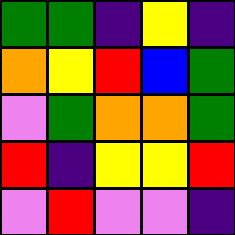[["green", "green", "indigo", "yellow", "indigo"], ["orange", "yellow", "red", "blue", "green"], ["violet", "green", "orange", "orange", "green"], ["red", "indigo", "yellow", "yellow", "red"], ["violet", "red", "violet", "violet", "indigo"]]